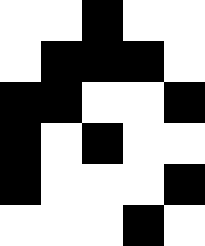[["white", "white", "black", "white", "white"], ["white", "black", "black", "black", "white"], ["black", "black", "white", "white", "black"], ["black", "white", "black", "white", "white"], ["black", "white", "white", "white", "black"], ["white", "white", "white", "black", "white"]]